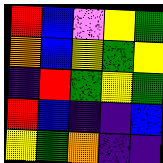[["red", "blue", "violet", "yellow", "green"], ["orange", "blue", "yellow", "green", "yellow"], ["indigo", "red", "green", "yellow", "green"], ["red", "blue", "indigo", "indigo", "blue"], ["yellow", "green", "orange", "indigo", "indigo"]]